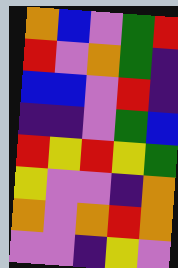[["orange", "blue", "violet", "green", "red"], ["red", "violet", "orange", "green", "indigo"], ["blue", "blue", "violet", "red", "indigo"], ["indigo", "indigo", "violet", "green", "blue"], ["red", "yellow", "red", "yellow", "green"], ["yellow", "violet", "violet", "indigo", "orange"], ["orange", "violet", "orange", "red", "orange"], ["violet", "violet", "indigo", "yellow", "violet"]]